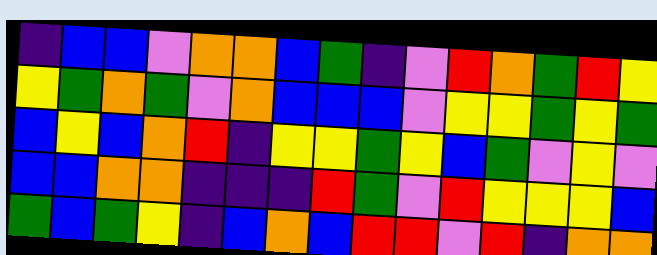[["indigo", "blue", "blue", "violet", "orange", "orange", "blue", "green", "indigo", "violet", "red", "orange", "green", "red", "yellow"], ["yellow", "green", "orange", "green", "violet", "orange", "blue", "blue", "blue", "violet", "yellow", "yellow", "green", "yellow", "green"], ["blue", "yellow", "blue", "orange", "red", "indigo", "yellow", "yellow", "green", "yellow", "blue", "green", "violet", "yellow", "violet"], ["blue", "blue", "orange", "orange", "indigo", "indigo", "indigo", "red", "green", "violet", "red", "yellow", "yellow", "yellow", "blue"], ["green", "blue", "green", "yellow", "indigo", "blue", "orange", "blue", "red", "red", "violet", "red", "indigo", "orange", "orange"]]